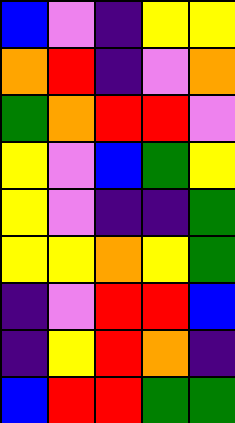[["blue", "violet", "indigo", "yellow", "yellow"], ["orange", "red", "indigo", "violet", "orange"], ["green", "orange", "red", "red", "violet"], ["yellow", "violet", "blue", "green", "yellow"], ["yellow", "violet", "indigo", "indigo", "green"], ["yellow", "yellow", "orange", "yellow", "green"], ["indigo", "violet", "red", "red", "blue"], ["indigo", "yellow", "red", "orange", "indigo"], ["blue", "red", "red", "green", "green"]]